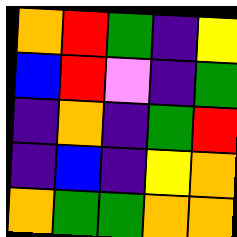[["orange", "red", "green", "indigo", "yellow"], ["blue", "red", "violet", "indigo", "green"], ["indigo", "orange", "indigo", "green", "red"], ["indigo", "blue", "indigo", "yellow", "orange"], ["orange", "green", "green", "orange", "orange"]]